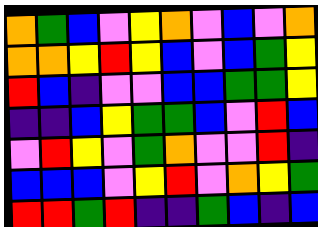[["orange", "green", "blue", "violet", "yellow", "orange", "violet", "blue", "violet", "orange"], ["orange", "orange", "yellow", "red", "yellow", "blue", "violet", "blue", "green", "yellow"], ["red", "blue", "indigo", "violet", "violet", "blue", "blue", "green", "green", "yellow"], ["indigo", "indigo", "blue", "yellow", "green", "green", "blue", "violet", "red", "blue"], ["violet", "red", "yellow", "violet", "green", "orange", "violet", "violet", "red", "indigo"], ["blue", "blue", "blue", "violet", "yellow", "red", "violet", "orange", "yellow", "green"], ["red", "red", "green", "red", "indigo", "indigo", "green", "blue", "indigo", "blue"]]